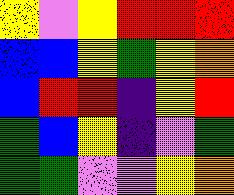[["yellow", "violet", "yellow", "red", "red", "red"], ["blue", "blue", "yellow", "green", "yellow", "orange"], ["blue", "red", "red", "indigo", "yellow", "red"], ["green", "blue", "yellow", "indigo", "violet", "green"], ["green", "green", "violet", "violet", "yellow", "orange"]]